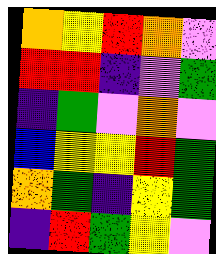[["orange", "yellow", "red", "orange", "violet"], ["red", "red", "indigo", "violet", "green"], ["indigo", "green", "violet", "orange", "violet"], ["blue", "yellow", "yellow", "red", "green"], ["orange", "green", "indigo", "yellow", "green"], ["indigo", "red", "green", "yellow", "violet"]]